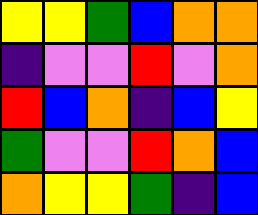[["yellow", "yellow", "green", "blue", "orange", "orange"], ["indigo", "violet", "violet", "red", "violet", "orange"], ["red", "blue", "orange", "indigo", "blue", "yellow"], ["green", "violet", "violet", "red", "orange", "blue"], ["orange", "yellow", "yellow", "green", "indigo", "blue"]]